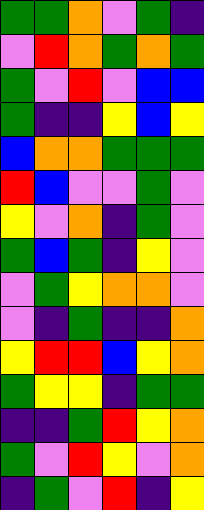[["green", "green", "orange", "violet", "green", "indigo"], ["violet", "red", "orange", "green", "orange", "green"], ["green", "violet", "red", "violet", "blue", "blue"], ["green", "indigo", "indigo", "yellow", "blue", "yellow"], ["blue", "orange", "orange", "green", "green", "green"], ["red", "blue", "violet", "violet", "green", "violet"], ["yellow", "violet", "orange", "indigo", "green", "violet"], ["green", "blue", "green", "indigo", "yellow", "violet"], ["violet", "green", "yellow", "orange", "orange", "violet"], ["violet", "indigo", "green", "indigo", "indigo", "orange"], ["yellow", "red", "red", "blue", "yellow", "orange"], ["green", "yellow", "yellow", "indigo", "green", "green"], ["indigo", "indigo", "green", "red", "yellow", "orange"], ["green", "violet", "red", "yellow", "violet", "orange"], ["indigo", "green", "violet", "red", "indigo", "yellow"]]